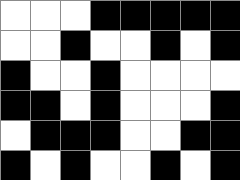[["white", "white", "white", "black", "black", "black", "black", "black"], ["white", "white", "black", "white", "white", "black", "white", "black"], ["black", "white", "white", "black", "white", "white", "white", "white"], ["black", "black", "white", "black", "white", "white", "white", "black"], ["white", "black", "black", "black", "white", "white", "black", "black"], ["black", "white", "black", "white", "white", "black", "white", "black"]]